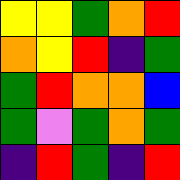[["yellow", "yellow", "green", "orange", "red"], ["orange", "yellow", "red", "indigo", "green"], ["green", "red", "orange", "orange", "blue"], ["green", "violet", "green", "orange", "green"], ["indigo", "red", "green", "indigo", "red"]]